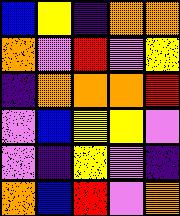[["blue", "yellow", "indigo", "orange", "orange"], ["orange", "violet", "red", "violet", "yellow"], ["indigo", "orange", "orange", "orange", "red"], ["violet", "blue", "yellow", "yellow", "violet"], ["violet", "indigo", "yellow", "violet", "indigo"], ["orange", "blue", "red", "violet", "orange"]]